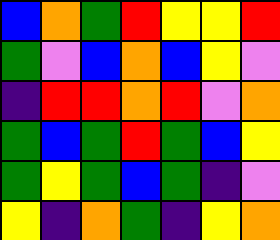[["blue", "orange", "green", "red", "yellow", "yellow", "red"], ["green", "violet", "blue", "orange", "blue", "yellow", "violet"], ["indigo", "red", "red", "orange", "red", "violet", "orange"], ["green", "blue", "green", "red", "green", "blue", "yellow"], ["green", "yellow", "green", "blue", "green", "indigo", "violet"], ["yellow", "indigo", "orange", "green", "indigo", "yellow", "orange"]]